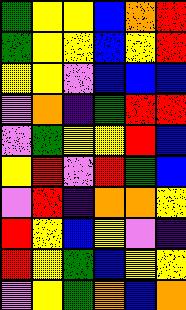[["green", "yellow", "yellow", "blue", "orange", "red"], ["green", "yellow", "yellow", "blue", "yellow", "red"], ["yellow", "yellow", "violet", "blue", "blue", "blue"], ["violet", "orange", "indigo", "green", "red", "red"], ["violet", "green", "yellow", "yellow", "red", "blue"], ["yellow", "red", "violet", "red", "green", "blue"], ["violet", "red", "indigo", "orange", "orange", "yellow"], ["red", "yellow", "blue", "yellow", "violet", "indigo"], ["red", "yellow", "green", "blue", "yellow", "yellow"], ["violet", "yellow", "green", "orange", "blue", "orange"]]